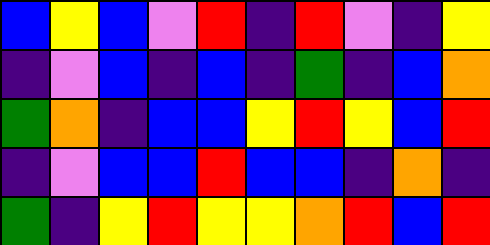[["blue", "yellow", "blue", "violet", "red", "indigo", "red", "violet", "indigo", "yellow"], ["indigo", "violet", "blue", "indigo", "blue", "indigo", "green", "indigo", "blue", "orange"], ["green", "orange", "indigo", "blue", "blue", "yellow", "red", "yellow", "blue", "red"], ["indigo", "violet", "blue", "blue", "red", "blue", "blue", "indigo", "orange", "indigo"], ["green", "indigo", "yellow", "red", "yellow", "yellow", "orange", "red", "blue", "red"]]